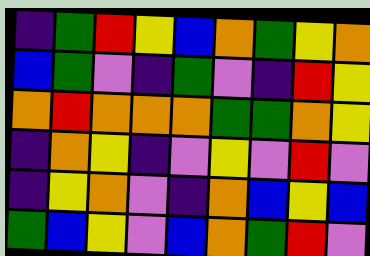[["indigo", "green", "red", "yellow", "blue", "orange", "green", "yellow", "orange"], ["blue", "green", "violet", "indigo", "green", "violet", "indigo", "red", "yellow"], ["orange", "red", "orange", "orange", "orange", "green", "green", "orange", "yellow"], ["indigo", "orange", "yellow", "indigo", "violet", "yellow", "violet", "red", "violet"], ["indigo", "yellow", "orange", "violet", "indigo", "orange", "blue", "yellow", "blue"], ["green", "blue", "yellow", "violet", "blue", "orange", "green", "red", "violet"]]